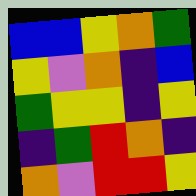[["blue", "blue", "yellow", "orange", "green"], ["yellow", "violet", "orange", "indigo", "blue"], ["green", "yellow", "yellow", "indigo", "yellow"], ["indigo", "green", "red", "orange", "indigo"], ["orange", "violet", "red", "red", "yellow"]]